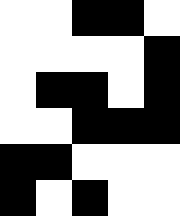[["white", "white", "black", "black", "white"], ["white", "white", "white", "white", "black"], ["white", "black", "black", "white", "black"], ["white", "white", "black", "black", "black"], ["black", "black", "white", "white", "white"], ["black", "white", "black", "white", "white"]]